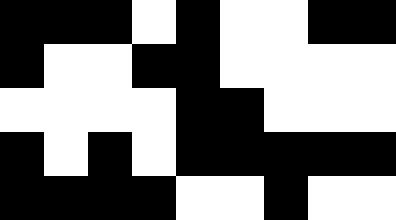[["black", "black", "black", "white", "black", "white", "white", "black", "black"], ["black", "white", "white", "black", "black", "white", "white", "white", "white"], ["white", "white", "white", "white", "black", "black", "white", "white", "white"], ["black", "white", "black", "white", "black", "black", "black", "black", "black"], ["black", "black", "black", "black", "white", "white", "black", "white", "white"]]